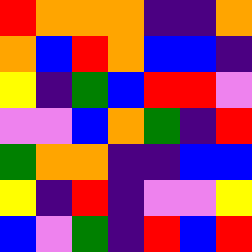[["red", "orange", "orange", "orange", "indigo", "indigo", "orange"], ["orange", "blue", "red", "orange", "blue", "blue", "indigo"], ["yellow", "indigo", "green", "blue", "red", "red", "violet"], ["violet", "violet", "blue", "orange", "green", "indigo", "red"], ["green", "orange", "orange", "indigo", "indigo", "blue", "blue"], ["yellow", "indigo", "red", "indigo", "violet", "violet", "yellow"], ["blue", "violet", "green", "indigo", "red", "blue", "red"]]